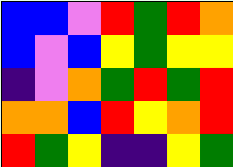[["blue", "blue", "violet", "red", "green", "red", "orange"], ["blue", "violet", "blue", "yellow", "green", "yellow", "yellow"], ["indigo", "violet", "orange", "green", "red", "green", "red"], ["orange", "orange", "blue", "red", "yellow", "orange", "red"], ["red", "green", "yellow", "indigo", "indigo", "yellow", "green"]]